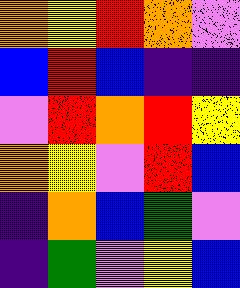[["orange", "yellow", "red", "orange", "violet"], ["blue", "red", "blue", "indigo", "indigo"], ["violet", "red", "orange", "red", "yellow"], ["orange", "yellow", "violet", "red", "blue"], ["indigo", "orange", "blue", "green", "violet"], ["indigo", "green", "violet", "yellow", "blue"]]